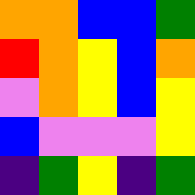[["orange", "orange", "blue", "blue", "green"], ["red", "orange", "yellow", "blue", "orange"], ["violet", "orange", "yellow", "blue", "yellow"], ["blue", "violet", "violet", "violet", "yellow"], ["indigo", "green", "yellow", "indigo", "green"]]